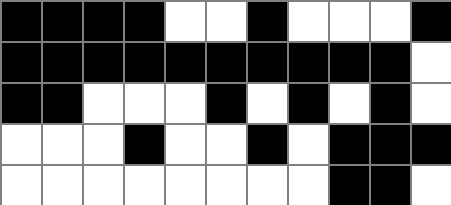[["black", "black", "black", "black", "white", "white", "black", "white", "white", "white", "black"], ["black", "black", "black", "black", "black", "black", "black", "black", "black", "black", "white"], ["black", "black", "white", "white", "white", "black", "white", "black", "white", "black", "white"], ["white", "white", "white", "black", "white", "white", "black", "white", "black", "black", "black"], ["white", "white", "white", "white", "white", "white", "white", "white", "black", "black", "white"]]